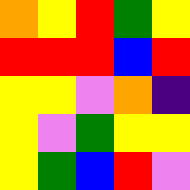[["orange", "yellow", "red", "green", "yellow"], ["red", "red", "red", "blue", "red"], ["yellow", "yellow", "violet", "orange", "indigo"], ["yellow", "violet", "green", "yellow", "yellow"], ["yellow", "green", "blue", "red", "violet"]]